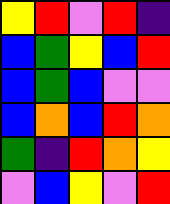[["yellow", "red", "violet", "red", "indigo"], ["blue", "green", "yellow", "blue", "red"], ["blue", "green", "blue", "violet", "violet"], ["blue", "orange", "blue", "red", "orange"], ["green", "indigo", "red", "orange", "yellow"], ["violet", "blue", "yellow", "violet", "red"]]